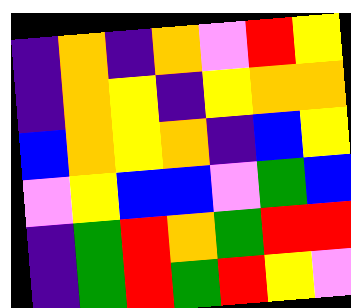[["indigo", "orange", "indigo", "orange", "violet", "red", "yellow"], ["indigo", "orange", "yellow", "indigo", "yellow", "orange", "orange"], ["blue", "orange", "yellow", "orange", "indigo", "blue", "yellow"], ["violet", "yellow", "blue", "blue", "violet", "green", "blue"], ["indigo", "green", "red", "orange", "green", "red", "red"], ["indigo", "green", "red", "green", "red", "yellow", "violet"]]